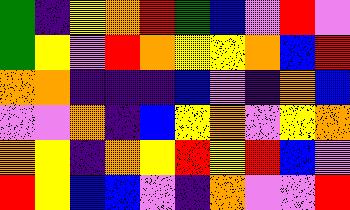[["green", "indigo", "yellow", "orange", "red", "green", "blue", "violet", "red", "violet"], ["green", "yellow", "violet", "red", "orange", "yellow", "yellow", "orange", "blue", "red"], ["orange", "orange", "indigo", "indigo", "indigo", "blue", "violet", "indigo", "orange", "blue"], ["violet", "violet", "orange", "indigo", "blue", "yellow", "orange", "violet", "yellow", "orange"], ["orange", "yellow", "indigo", "orange", "yellow", "red", "yellow", "red", "blue", "violet"], ["red", "yellow", "blue", "blue", "violet", "indigo", "orange", "violet", "violet", "red"]]